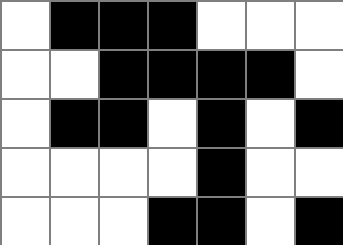[["white", "black", "black", "black", "white", "white", "white"], ["white", "white", "black", "black", "black", "black", "white"], ["white", "black", "black", "white", "black", "white", "black"], ["white", "white", "white", "white", "black", "white", "white"], ["white", "white", "white", "black", "black", "white", "black"]]